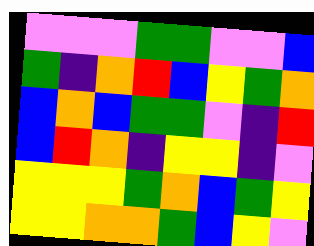[["violet", "violet", "violet", "green", "green", "violet", "violet", "blue"], ["green", "indigo", "orange", "red", "blue", "yellow", "green", "orange"], ["blue", "orange", "blue", "green", "green", "violet", "indigo", "red"], ["blue", "red", "orange", "indigo", "yellow", "yellow", "indigo", "violet"], ["yellow", "yellow", "yellow", "green", "orange", "blue", "green", "yellow"], ["yellow", "yellow", "orange", "orange", "green", "blue", "yellow", "violet"]]